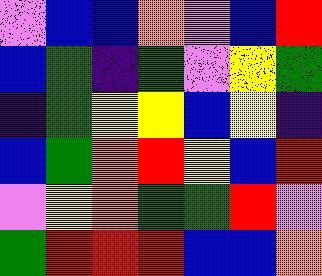[["violet", "blue", "blue", "orange", "violet", "blue", "red"], ["blue", "green", "indigo", "green", "violet", "yellow", "green"], ["indigo", "green", "yellow", "yellow", "blue", "yellow", "indigo"], ["blue", "green", "orange", "red", "yellow", "blue", "red"], ["violet", "yellow", "orange", "green", "green", "red", "violet"], ["green", "red", "red", "red", "blue", "blue", "orange"]]